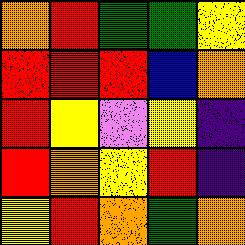[["orange", "red", "green", "green", "yellow"], ["red", "red", "red", "blue", "orange"], ["red", "yellow", "violet", "yellow", "indigo"], ["red", "orange", "yellow", "red", "indigo"], ["yellow", "red", "orange", "green", "orange"]]